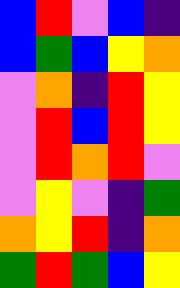[["blue", "red", "violet", "blue", "indigo"], ["blue", "green", "blue", "yellow", "orange"], ["violet", "orange", "indigo", "red", "yellow"], ["violet", "red", "blue", "red", "yellow"], ["violet", "red", "orange", "red", "violet"], ["violet", "yellow", "violet", "indigo", "green"], ["orange", "yellow", "red", "indigo", "orange"], ["green", "red", "green", "blue", "yellow"]]